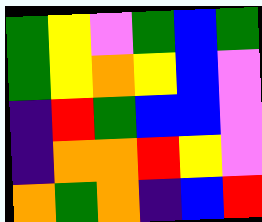[["green", "yellow", "violet", "green", "blue", "green"], ["green", "yellow", "orange", "yellow", "blue", "violet"], ["indigo", "red", "green", "blue", "blue", "violet"], ["indigo", "orange", "orange", "red", "yellow", "violet"], ["orange", "green", "orange", "indigo", "blue", "red"]]